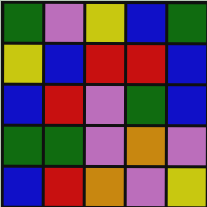[["green", "violet", "yellow", "blue", "green"], ["yellow", "blue", "red", "red", "blue"], ["blue", "red", "violet", "green", "blue"], ["green", "green", "violet", "orange", "violet"], ["blue", "red", "orange", "violet", "yellow"]]